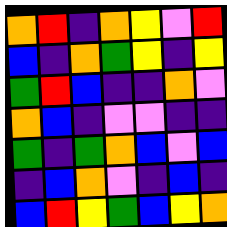[["orange", "red", "indigo", "orange", "yellow", "violet", "red"], ["blue", "indigo", "orange", "green", "yellow", "indigo", "yellow"], ["green", "red", "blue", "indigo", "indigo", "orange", "violet"], ["orange", "blue", "indigo", "violet", "violet", "indigo", "indigo"], ["green", "indigo", "green", "orange", "blue", "violet", "blue"], ["indigo", "blue", "orange", "violet", "indigo", "blue", "indigo"], ["blue", "red", "yellow", "green", "blue", "yellow", "orange"]]